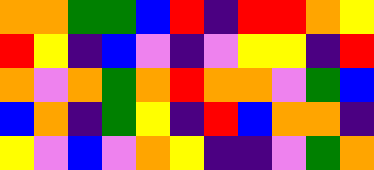[["orange", "orange", "green", "green", "blue", "red", "indigo", "red", "red", "orange", "yellow"], ["red", "yellow", "indigo", "blue", "violet", "indigo", "violet", "yellow", "yellow", "indigo", "red"], ["orange", "violet", "orange", "green", "orange", "red", "orange", "orange", "violet", "green", "blue"], ["blue", "orange", "indigo", "green", "yellow", "indigo", "red", "blue", "orange", "orange", "indigo"], ["yellow", "violet", "blue", "violet", "orange", "yellow", "indigo", "indigo", "violet", "green", "orange"]]